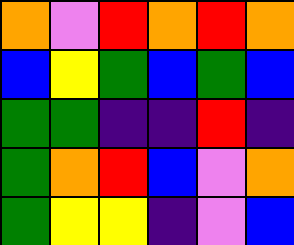[["orange", "violet", "red", "orange", "red", "orange"], ["blue", "yellow", "green", "blue", "green", "blue"], ["green", "green", "indigo", "indigo", "red", "indigo"], ["green", "orange", "red", "blue", "violet", "orange"], ["green", "yellow", "yellow", "indigo", "violet", "blue"]]